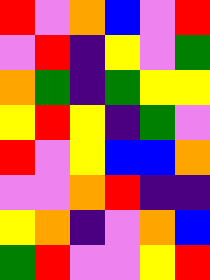[["red", "violet", "orange", "blue", "violet", "red"], ["violet", "red", "indigo", "yellow", "violet", "green"], ["orange", "green", "indigo", "green", "yellow", "yellow"], ["yellow", "red", "yellow", "indigo", "green", "violet"], ["red", "violet", "yellow", "blue", "blue", "orange"], ["violet", "violet", "orange", "red", "indigo", "indigo"], ["yellow", "orange", "indigo", "violet", "orange", "blue"], ["green", "red", "violet", "violet", "yellow", "red"]]